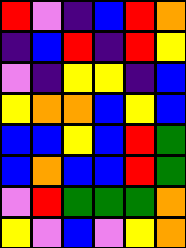[["red", "violet", "indigo", "blue", "red", "orange"], ["indigo", "blue", "red", "indigo", "red", "yellow"], ["violet", "indigo", "yellow", "yellow", "indigo", "blue"], ["yellow", "orange", "orange", "blue", "yellow", "blue"], ["blue", "blue", "yellow", "blue", "red", "green"], ["blue", "orange", "blue", "blue", "red", "green"], ["violet", "red", "green", "green", "green", "orange"], ["yellow", "violet", "blue", "violet", "yellow", "orange"]]